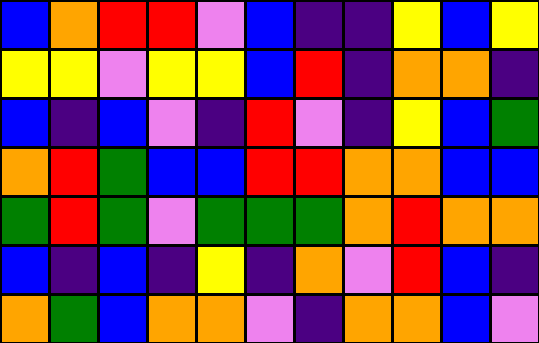[["blue", "orange", "red", "red", "violet", "blue", "indigo", "indigo", "yellow", "blue", "yellow"], ["yellow", "yellow", "violet", "yellow", "yellow", "blue", "red", "indigo", "orange", "orange", "indigo"], ["blue", "indigo", "blue", "violet", "indigo", "red", "violet", "indigo", "yellow", "blue", "green"], ["orange", "red", "green", "blue", "blue", "red", "red", "orange", "orange", "blue", "blue"], ["green", "red", "green", "violet", "green", "green", "green", "orange", "red", "orange", "orange"], ["blue", "indigo", "blue", "indigo", "yellow", "indigo", "orange", "violet", "red", "blue", "indigo"], ["orange", "green", "blue", "orange", "orange", "violet", "indigo", "orange", "orange", "blue", "violet"]]